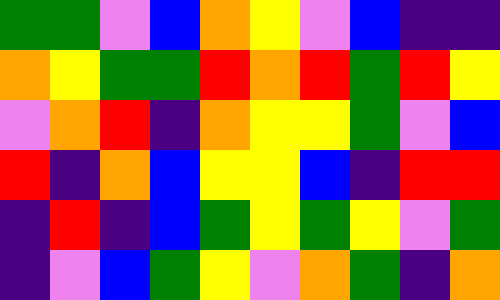[["green", "green", "violet", "blue", "orange", "yellow", "violet", "blue", "indigo", "indigo"], ["orange", "yellow", "green", "green", "red", "orange", "red", "green", "red", "yellow"], ["violet", "orange", "red", "indigo", "orange", "yellow", "yellow", "green", "violet", "blue"], ["red", "indigo", "orange", "blue", "yellow", "yellow", "blue", "indigo", "red", "red"], ["indigo", "red", "indigo", "blue", "green", "yellow", "green", "yellow", "violet", "green"], ["indigo", "violet", "blue", "green", "yellow", "violet", "orange", "green", "indigo", "orange"]]